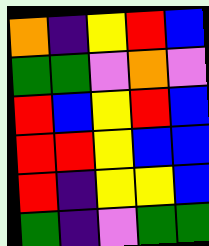[["orange", "indigo", "yellow", "red", "blue"], ["green", "green", "violet", "orange", "violet"], ["red", "blue", "yellow", "red", "blue"], ["red", "red", "yellow", "blue", "blue"], ["red", "indigo", "yellow", "yellow", "blue"], ["green", "indigo", "violet", "green", "green"]]